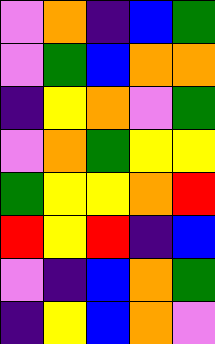[["violet", "orange", "indigo", "blue", "green"], ["violet", "green", "blue", "orange", "orange"], ["indigo", "yellow", "orange", "violet", "green"], ["violet", "orange", "green", "yellow", "yellow"], ["green", "yellow", "yellow", "orange", "red"], ["red", "yellow", "red", "indigo", "blue"], ["violet", "indigo", "blue", "orange", "green"], ["indigo", "yellow", "blue", "orange", "violet"]]